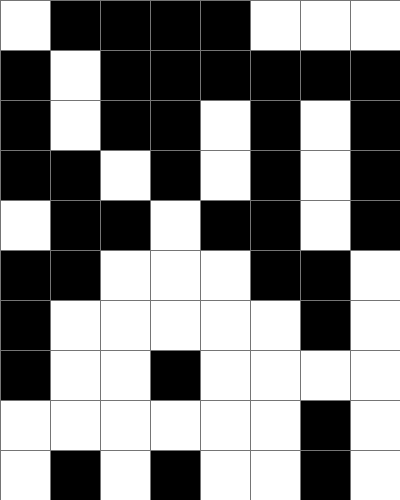[["white", "black", "black", "black", "black", "white", "white", "white"], ["black", "white", "black", "black", "black", "black", "black", "black"], ["black", "white", "black", "black", "white", "black", "white", "black"], ["black", "black", "white", "black", "white", "black", "white", "black"], ["white", "black", "black", "white", "black", "black", "white", "black"], ["black", "black", "white", "white", "white", "black", "black", "white"], ["black", "white", "white", "white", "white", "white", "black", "white"], ["black", "white", "white", "black", "white", "white", "white", "white"], ["white", "white", "white", "white", "white", "white", "black", "white"], ["white", "black", "white", "black", "white", "white", "black", "white"]]